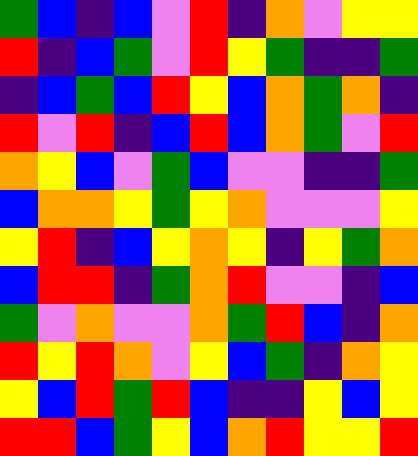[["green", "blue", "indigo", "blue", "violet", "red", "indigo", "orange", "violet", "yellow", "yellow"], ["red", "indigo", "blue", "green", "violet", "red", "yellow", "green", "indigo", "indigo", "green"], ["indigo", "blue", "green", "blue", "red", "yellow", "blue", "orange", "green", "orange", "indigo"], ["red", "violet", "red", "indigo", "blue", "red", "blue", "orange", "green", "violet", "red"], ["orange", "yellow", "blue", "violet", "green", "blue", "violet", "violet", "indigo", "indigo", "green"], ["blue", "orange", "orange", "yellow", "green", "yellow", "orange", "violet", "violet", "violet", "yellow"], ["yellow", "red", "indigo", "blue", "yellow", "orange", "yellow", "indigo", "yellow", "green", "orange"], ["blue", "red", "red", "indigo", "green", "orange", "red", "violet", "violet", "indigo", "blue"], ["green", "violet", "orange", "violet", "violet", "orange", "green", "red", "blue", "indigo", "orange"], ["red", "yellow", "red", "orange", "violet", "yellow", "blue", "green", "indigo", "orange", "yellow"], ["yellow", "blue", "red", "green", "red", "blue", "indigo", "indigo", "yellow", "blue", "yellow"], ["red", "red", "blue", "green", "yellow", "blue", "orange", "red", "yellow", "yellow", "red"]]